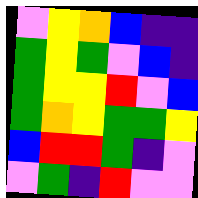[["violet", "yellow", "orange", "blue", "indigo", "indigo"], ["green", "yellow", "green", "violet", "blue", "indigo"], ["green", "yellow", "yellow", "red", "violet", "blue"], ["green", "orange", "yellow", "green", "green", "yellow"], ["blue", "red", "red", "green", "indigo", "violet"], ["violet", "green", "indigo", "red", "violet", "violet"]]